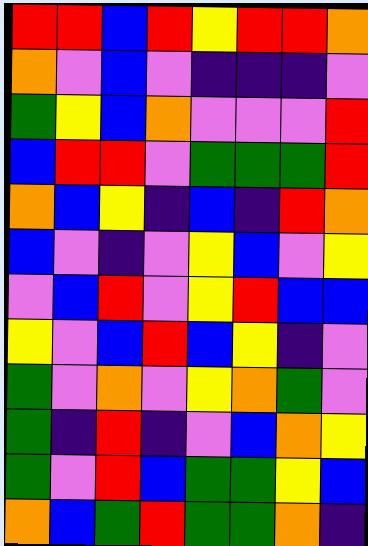[["red", "red", "blue", "red", "yellow", "red", "red", "orange"], ["orange", "violet", "blue", "violet", "indigo", "indigo", "indigo", "violet"], ["green", "yellow", "blue", "orange", "violet", "violet", "violet", "red"], ["blue", "red", "red", "violet", "green", "green", "green", "red"], ["orange", "blue", "yellow", "indigo", "blue", "indigo", "red", "orange"], ["blue", "violet", "indigo", "violet", "yellow", "blue", "violet", "yellow"], ["violet", "blue", "red", "violet", "yellow", "red", "blue", "blue"], ["yellow", "violet", "blue", "red", "blue", "yellow", "indigo", "violet"], ["green", "violet", "orange", "violet", "yellow", "orange", "green", "violet"], ["green", "indigo", "red", "indigo", "violet", "blue", "orange", "yellow"], ["green", "violet", "red", "blue", "green", "green", "yellow", "blue"], ["orange", "blue", "green", "red", "green", "green", "orange", "indigo"]]